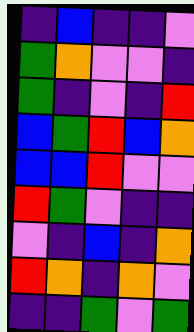[["indigo", "blue", "indigo", "indigo", "violet"], ["green", "orange", "violet", "violet", "indigo"], ["green", "indigo", "violet", "indigo", "red"], ["blue", "green", "red", "blue", "orange"], ["blue", "blue", "red", "violet", "violet"], ["red", "green", "violet", "indigo", "indigo"], ["violet", "indigo", "blue", "indigo", "orange"], ["red", "orange", "indigo", "orange", "violet"], ["indigo", "indigo", "green", "violet", "green"]]